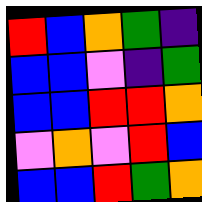[["red", "blue", "orange", "green", "indigo"], ["blue", "blue", "violet", "indigo", "green"], ["blue", "blue", "red", "red", "orange"], ["violet", "orange", "violet", "red", "blue"], ["blue", "blue", "red", "green", "orange"]]